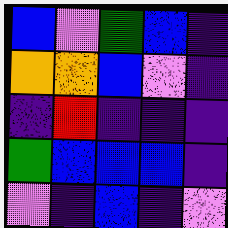[["blue", "violet", "green", "blue", "indigo"], ["orange", "orange", "blue", "violet", "indigo"], ["indigo", "red", "indigo", "indigo", "indigo"], ["green", "blue", "blue", "blue", "indigo"], ["violet", "indigo", "blue", "indigo", "violet"]]